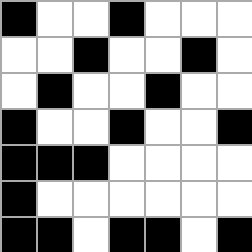[["black", "white", "white", "black", "white", "white", "white"], ["white", "white", "black", "white", "white", "black", "white"], ["white", "black", "white", "white", "black", "white", "white"], ["black", "white", "white", "black", "white", "white", "black"], ["black", "black", "black", "white", "white", "white", "white"], ["black", "white", "white", "white", "white", "white", "white"], ["black", "black", "white", "black", "black", "white", "black"]]